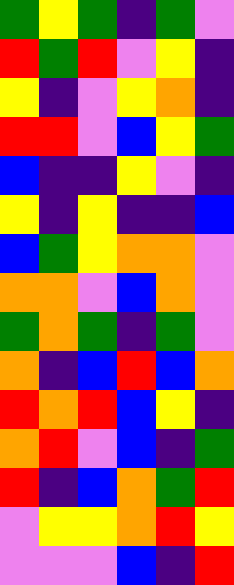[["green", "yellow", "green", "indigo", "green", "violet"], ["red", "green", "red", "violet", "yellow", "indigo"], ["yellow", "indigo", "violet", "yellow", "orange", "indigo"], ["red", "red", "violet", "blue", "yellow", "green"], ["blue", "indigo", "indigo", "yellow", "violet", "indigo"], ["yellow", "indigo", "yellow", "indigo", "indigo", "blue"], ["blue", "green", "yellow", "orange", "orange", "violet"], ["orange", "orange", "violet", "blue", "orange", "violet"], ["green", "orange", "green", "indigo", "green", "violet"], ["orange", "indigo", "blue", "red", "blue", "orange"], ["red", "orange", "red", "blue", "yellow", "indigo"], ["orange", "red", "violet", "blue", "indigo", "green"], ["red", "indigo", "blue", "orange", "green", "red"], ["violet", "yellow", "yellow", "orange", "red", "yellow"], ["violet", "violet", "violet", "blue", "indigo", "red"]]